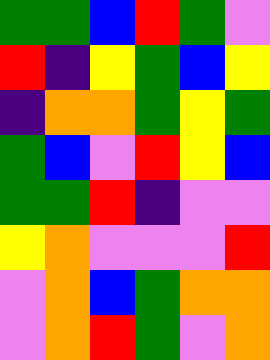[["green", "green", "blue", "red", "green", "violet"], ["red", "indigo", "yellow", "green", "blue", "yellow"], ["indigo", "orange", "orange", "green", "yellow", "green"], ["green", "blue", "violet", "red", "yellow", "blue"], ["green", "green", "red", "indigo", "violet", "violet"], ["yellow", "orange", "violet", "violet", "violet", "red"], ["violet", "orange", "blue", "green", "orange", "orange"], ["violet", "orange", "red", "green", "violet", "orange"]]